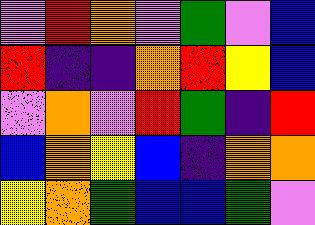[["violet", "red", "orange", "violet", "green", "violet", "blue"], ["red", "indigo", "indigo", "orange", "red", "yellow", "blue"], ["violet", "orange", "violet", "red", "green", "indigo", "red"], ["blue", "orange", "yellow", "blue", "indigo", "orange", "orange"], ["yellow", "orange", "green", "blue", "blue", "green", "violet"]]